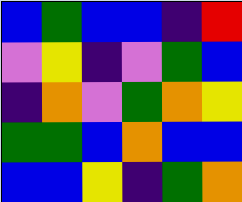[["blue", "green", "blue", "blue", "indigo", "red"], ["violet", "yellow", "indigo", "violet", "green", "blue"], ["indigo", "orange", "violet", "green", "orange", "yellow"], ["green", "green", "blue", "orange", "blue", "blue"], ["blue", "blue", "yellow", "indigo", "green", "orange"]]